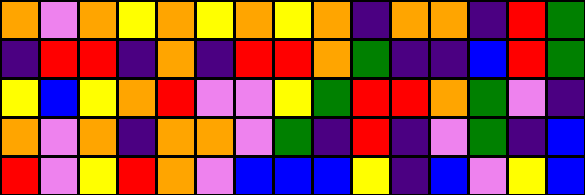[["orange", "violet", "orange", "yellow", "orange", "yellow", "orange", "yellow", "orange", "indigo", "orange", "orange", "indigo", "red", "green"], ["indigo", "red", "red", "indigo", "orange", "indigo", "red", "red", "orange", "green", "indigo", "indigo", "blue", "red", "green"], ["yellow", "blue", "yellow", "orange", "red", "violet", "violet", "yellow", "green", "red", "red", "orange", "green", "violet", "indigo"], ["orange", "violet", "orange", "indigo", "orange", "orange", "violet", "green", "indigo", "red", "indigo", "violet", "green", "indigo", "blue"], ["red", "violet", "yellow", "red", "orange", "violet", "blue", "blue", "blue", "yellow", "indigo", "blue", "violet", "yellow", "blue"]]